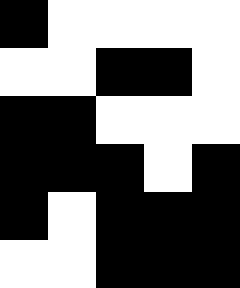[["black", "white", "white", "white", "white"], ["white", "white", "black", "black", "white"], ["black", "black", "white", "white", "white"], ["black", "black", "black", "white", "black"], ["black", "white", "black", "black", "black"], ["white", "white", "black", "black", "black"]]